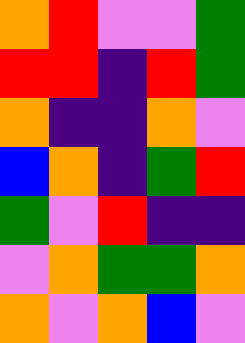[["orange", "red", "violet", "violet", "green"], ["red", "red", "indigo", "red", "green"], ["orange", "indigo", "indigo", "orange", "violet"], ["blue", "orange", "indigo", "green", "red"], ["green", "violet", "red", "indigo", "indigo"], ["violet", "orange", "green", "green", "orange"], ["orange", "violet", "orange", "blue", "violet"]]